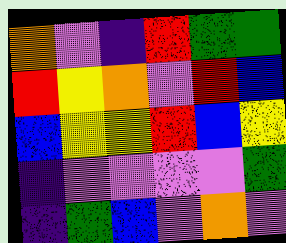[["orange", "violet", "indigo", "red", "green", "green"], ["red", "yellow", "orange", "violet", "red", "blue"], ["blue", "yellow", "yellow", "red", "blue", "yellow"], ["indigo", "violet", "violet", "violet", "violet", "green"], ["indigo", "green", "blue", "violet", "orange", "violet"]]